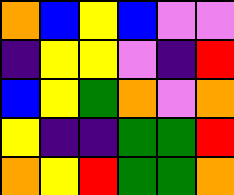[["orange", "blue", "yellow", "blue", "violet", "violet"], ["indigo", "yellow", "yellow", "violet", "indigo", "red"], ["blue", "yellow", "green", "orange", "violet", "orange"], ["yellow", "indigo", "indigo", "green", "green", "red"], ["orange", "yellow", "red", "green", "green", "orange"]]